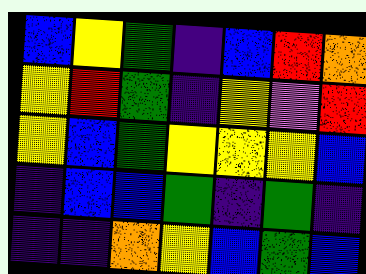[["blue", "yellow", "green", "indigo", "blue", "red", "orange"], ["yellow", "red", "green", "indigo", "yellow", "violet", "red"], ["yellow", "blue", "green", "yellow", "yellow", "yellow", "blue"], ["indigo", "blue", "blue", "green", "indigo", "green", "indigo"], ["indigo", "indigo", "orange", "yellow", "blue", "green", "blue"]]